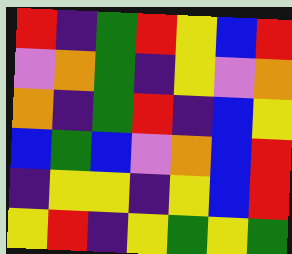[["red", "indigo", "green", "red", "yellow", "blue", "red"], ["violet", "orange", "green", "indigo", "yellow", "violet", "orange"], ["orange", "indigo", "green", "red", "indigo", "blue", "yellow"], ["blue", "green", "blue", "violet", "orange", "blue", "red"], ["indigo", "yellow", "yellow", "indigo", "yellow", "blue", "red"], ["yellow", "red", "indigo", "yellow", "green", "yellow", "green"]]